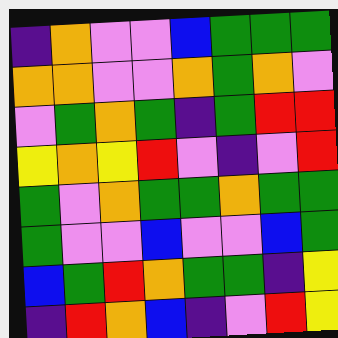[["indigo", "orange", "violet", "violet", "blue", "green", "green", "green"], ["orange", "orange", "violet", "violet", "orange", "green", "orange", "violet"], ["violet", "green", "orange", "green", "indigo", "green", "red", "red"], ["yellow", "orange", "yellow", "red", "violet", "indigo", "violet", "red"], ["green", "violet", "orange", "green", "green", "orange", "green", "green"], ["green", "violet", "violet", "blue", "violet", "violet", "blue", "green"], ["blue", "green", "red", "orange", "green", "green", "indigo", "yellow"], ["indigo", "red", "orange", "blue", "indigo", "violet", "red", "yellow"]]